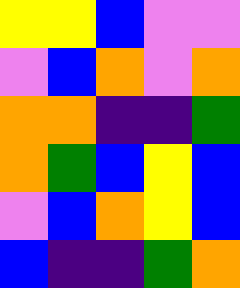[["yellow", "yellow", "blue", "violet", "violet"], ["violet", "blue", "orange", "violet", "orange"], ["orange", "orange", "indigo", "indigo", "green"], ["orange", "green", "blue", "yellow", "blue"], ["violet", "blue", "orange", "yellow", "blue"], ["blue", "indigo", "indigo", "green", "orange"]]